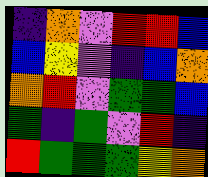[["indigo", "orange", "violet", "red", "red", "blue"], ["blue", "yellow", "violet", "indigo", "blue", "orange"], ["orange", "red", "violet", "green", "green", "blue"], ["green", "indigo", "green", "violet", "red", "indigo"], ["red", "green", "green", "green", "yellow", "orange"]]